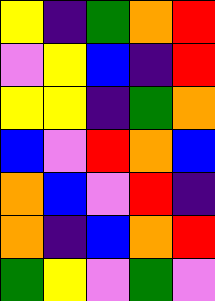[["yellow", "indigo", "green", "orange", "red"], ["violet", "yellow", "blue", "indigo", "red"], ["yellow", "yellow", "indigo", "green", "orange"], ["blue", "violet", "red", "orange", "blue"], ["orange", "blue", "violet", "red", "indigo"], ["orange", "indigo", "blue", "orange", "red"], ["green", "yellow", "violet", "green", "violet"]]